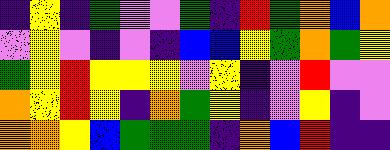[["indigo", "yellow", "indigo", "green", "violet", "violet", "green", "indigo", "red", "green", "orange", "blue", "orange"], ["violet", "yellow", "violet", "indigo", "violet", "indigo", "blue", "blue", "yellow", "green", "orange", "green", "yellow"], ["green", "yellow", "red", "yellow", "yellow", "yellow", "violet", "yellow", "indigo", "violet", "red", "violet", "violet"], ["orange", "yellow", "red", "yellow", "indigo", "orange", "green", "yellow", "indigo", "violet", "yellow", "indigo", "violet"], ["orange", "orange", "yellow", "blue", "green", "green", "green", "indigo", "orange", "blue", "red", "indigo", "indigo"]]